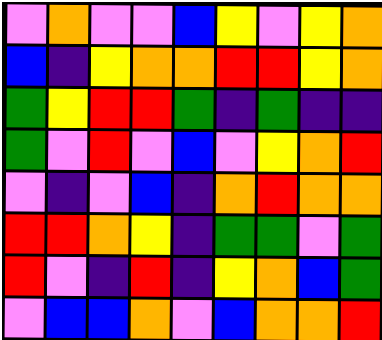[["violet", "orange", "violet", "violet", "blue", "yellow", "violet", "yellow", "orange"], ["blue", "indigo", "yellow", "orange", "orange", "red", "red", "yellow", "orange"], ["green", "yellow", "red", "red", "green", "indigo", "green", "indigo", "indigo"], ["green", "violet", "red", "violet", "blue", "violet", "yellow", "orange", "red"], ["violet", "indigo", "violet", "blue", "indigo", "orange", "red", "orange", "orange"], ["red", "red", "orange", "yellow", "indigo", "green", "green", "violet", "green"], ["red", "violet", "indigo", "red", "indigo", "yellow", "orange", "blue", "green"], ["violet", "blue", "blue", "orange", "violet", "blue", "orange", "orange", "red"]]